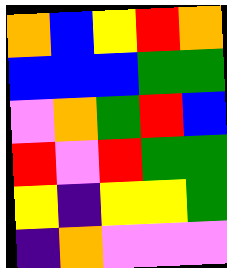[["orange", "blue", "yellow", "red", "orange"], ["blue", "blue", "blue", "green", "green"], ["violet", "orange", "green", "red", "blue"], ["red", "violet", "red", "green", "green"], ["yellow", "indigo", "yellow", "yellow", "green"], ["indigo", "orange", "violet", "violet", "violet"]]